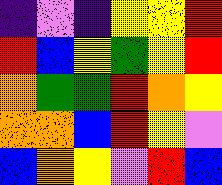[["indigo", "violet", "indigo", "yellow", "yellow", "red"], ["red", "blue", "yellow", "green", "yellow", "red"], ["orange", "green", "green", "red", "orange", "yellow"], ["orange", "orange", "blue", "red", "yellow", "violet"], ["blue", "orange", "yellow", "violet", "red", "blue"]]